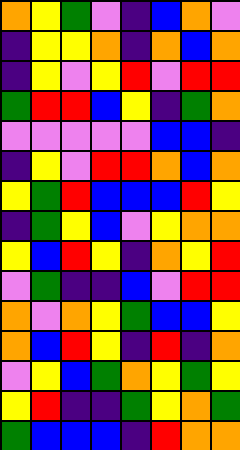[["orange", "yellow", "green", "violet", "indigo", "blue", "orange", "violet"], ["indigo", "yellow", "yellow", "orange", "indigo", "orange", "blue", "orange"], ["indigo", "yellow", "violet", "yellow", "red", "violet", "red", "red"], ["green", "red", "red", "blue", "yellow", "indigo", "green", "orange"], ["violet", "violet", "violet", "violet", "violet", "blue", "blue", "indigo"], ["indigo", "yellow", "violet", "red", "red", "orange", "blue", "orange"], ["yellow", "green", "red", "blue", "blue", "blue", "red", "yellow"], ["indigo", "green", "yellow", "blue", "violet", "yellow", "orange", "orange"], ["yellow", "blue", "red", "yellow", "indigo", "orange", "yellow", "red"], ["violet", "green", "indigo", "indigo", "blue", "violet", "red", "red"], ["orange", "violet", "orange", "yellow", "green", "blue", "blue", "yellow"], ["orange", "blue", "red", "yellow", "indigo", "red", "indigo", "orange"], ["violet", "yellow", "blue", "green", "orange", "yellow", "green", "yellow"], ["yellow", "red", "indigo", "indigo", "green", "yellow", "orange", "green"], ["green", "blue", "blue", "blue", "indigo", "red", "orange", "orange"]]